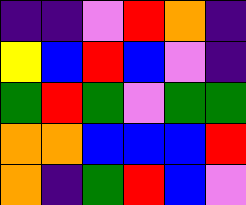[["indigo", "indigo", "violet", "red", "orange", "indigo"], ["yellow", "blue", "red", "blue", "violet", "indigo"], ["green", "red", "green", "violet", "green", "green"], ["orange", "orange", "blue", "blue", "blue", "red"], ["orange", "indigo", "green", "red", "blue", "violet"]]